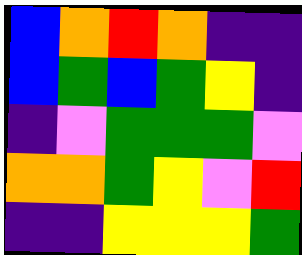[["blue", "orange", "red", "orange", "indigo", "indigo"], ["blue", "green", "blue", "green", "yellow", "indigo"], ["indigo", "violet", "green", "green", "green", "violet"], ["orange", "orange", "green", "yellow", "violet", "red"], ["indigo", "indigo", "yellow", "yellow", "yellow", "green"]]